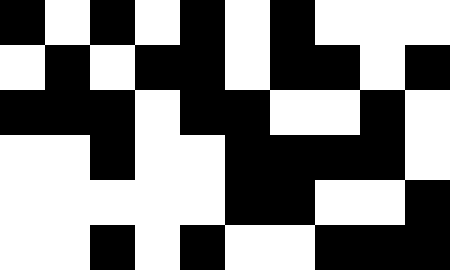[["black", "white", "black", "white", "black", "white", "black", "white", "white", "white"], ["white", "black", "white", "black", "black", "white", "black", "black", "white", "black"], ["black", "black", "black", "white", "black", "black", "white", "white", "black", "white"], ["white", "white", "black", "white", "white", "black", "black", "black", "black", "white"], ["white", "white", "white", "white", "white", "black", "black", "white", "white", "black"], ["white", "white", "black", "white", "black", "white", "white", "black", "black", "black"]]